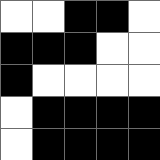[["white", "white", "black", "black", "white"], ["black", "black", "black", "white", "white"], ["black", "white", "white", "white", "white"], ["white", "black", "black", "black", "black"], ["white", "black", "black", "black", "black"]]